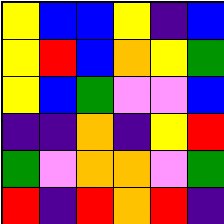[["yellow", "blue", "blue", "yellow", "indigo", "blue"], ["yellow", "red", "blue", "orange", "yellow", "green"], ["yellow", "blue", "green", "violet", "violet", "blue"], ["indigo", "indigo", "orange", "indigo", "yellow", "red"], ["green", "violet", "orange", "orange", "violet", "green"], ["red", "indigo", "red", "orange", "red", "indigo"]]